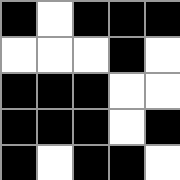[["black", "white", "black", "black", "black"], ["white", "white", "white", "black", "white"], ["black", "black", "black", "white", "white"], ["black", "black", "black", "white", "black"], ["black", "white", "black", "black", "white"]]